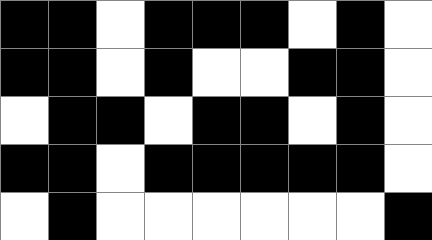[["black", "black", "white", "black", "black", "black", "white", "black", "white"], ["black", "black", "white", "black", "white", "white", "black", "black", "white"], ["white", "black", "black", "white", "black", "black", "white", "black", "white"], ["black", "black", "white", "black", "black", "black", "black", "black", "white"], ["white", "black", "white", "white", "white", "white", "white", "white", "black"]]